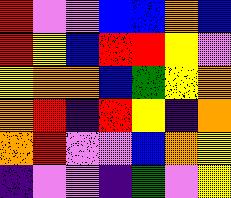[["red", "violet", "violet", "blue", "blue", "orange", "blue"], ["red", "yellow", "blue", "red", "red", "yellow", "violet"], ["yellow", "orange", "orange", "blue", "green", "yellow", "orange"], ["orange", "red", "indigo", "red", "yellow", "indigo", "orange"], ["orange", "red", "violet", "violet", "blue", "orange", "yellow"], ["indigo", "violet", "violet", "indigo", "green", "violet", "yellow"]]